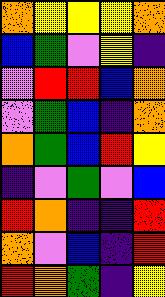[["orange", "yellow", "yellow", "yellow", "orange"], ["blue", "green", "violet", "yellow", "indigo"], ["violet", "red", "red", "blue", "orange"], ["violet", "green", "blue", "indigo", "orange"], ["orange", "green", "blue", "red", "yellow"], ["indigo", "violet", "green", "violet", "blue"], ["red", "orange", "indigo", "indigo", "red"], ["orange", "violet", "blue", "indigo", "red"], ["red", "orange", "green", "indigo", "yellow"]]